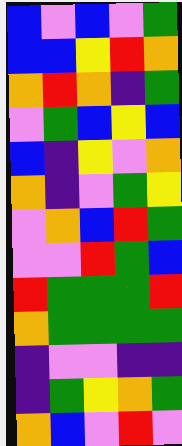[["blue", "violet", "blue", "violet", "green"], ["blue", "blue", "yellow", "red", "orange"], ["orange", "red", "orange", "indigo", "green"], ["violet", "green", "blue", "yellow", "blue"], ["blue", "indigo", "yellow", "violet", "orange"], ["orange", "indigo", "violet", "green", "yellow"], ["violet", "orange", "blue", "red", "green"], ["violet", "violet", "red", "green", "blue"], ["red", "green", "green", "green", "red"], ["orange", "green", "green", "green", "green"], ["indigo", "violet", "violet", "indigo", "indigo"], ["indigo", "green", "yellow", "orange", "green"], ["orange", "blue", "violet", "red", "violet"]]